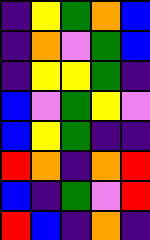[["indigo", "yellow", "green", "orange", "blue"], ["indigo", "orange", "violet", "green", "blue"], ["indigo", "yellow", "yellow", "green", "indigo"], ["blue", "violet", "green", "yellow", "violet"], ["blue", "yellow", "green", "indigo", "indigo"], ["red", "orange", "indigo", "orange", "red"], ["blue", "indigo", "green", "violet", "red"], ["red", "blue", "indigo", "orange", "indigo"]]